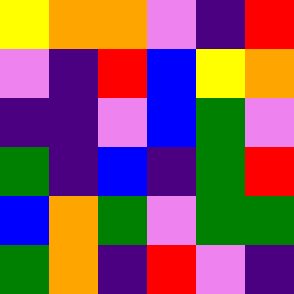[["yellow", "orange", "orange", "violet", "indigo", "red"], ["violet", "indigo", "red", "blue", "yellow", "orange"], ["indigo", "indigo", "violet", "blue", "green", "violet"], ["green", "indigo", "blue", "indigo", "green", "red"], ["blue", "orange", "green", "violet", "green", "green"], ["green", "orange", "indigo", "red", "violet", "indigo"]]